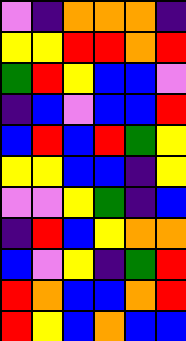[["violet", "indigo", "orange", "orange", "orange", "indigo"], ["yellow", "yellow", "red", "red", "orange", "red"], ["green", "red", "yellow", "blue", "blue", "violet"], ["indigo", "blue", "violet", "blue", "blue", "red"], ["blue", "red", "blue", "red", "green", "yellow"], ["yellow", "yellow", "blue", "blue", "indigo", "yellow"], ["violet", "violet", "yellow", "green", "indigo", "blue"], ["indigo", "red", "blue", "yellow", "orange", "orange"], ["blue", "violet", "yellow", "indigo", "green", "red"], ["red", "orange", "blue", "blue", "orange", "red"], ["red", "yellow", "blue", "orange", "blue", "blue"]]